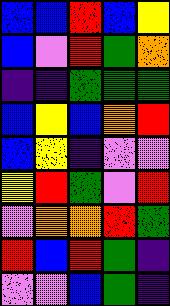[["blue", "blue", "red", "blue", "yellow"], ["blue", "violet", "red", "green", "orange"], ["indigo", "indigo", "green", "green", "green"], ["blue", "yellow", "blue", "orange", "red"], ["blue", "yellow", "indigo", "violet", "violet"], ["yellow", "red", "green", "violet", "red"], ["violet", "orange", "orange", "red", "green"], ["red", "blue", "red", "green", "indigo"], ["violet", "violet", "blue", "green", "indigo"]]